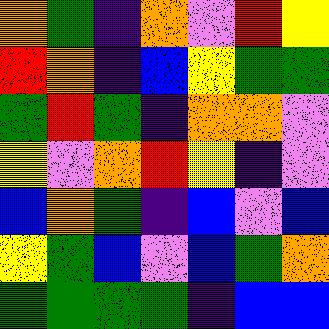[["orange", "green", "indigo", "orange", "violet", "red", "yellow"], ["red", "orange", "indigo", "blue", "yellow", "green", "green"], ["green", "red", "green", "indigo", "orange", "orange", "violet"], ["yellow", "violet", "orange", "red", "yellow", "indigo", "violet"], ["blue", "orange", "green", "indigo", "blue", "violet", "blue"], ["yellow", "green", "blue", "violet", "blue", "green", "orange"], ["green", "green", "green", "green", "indigo", "blue", "blue"]]